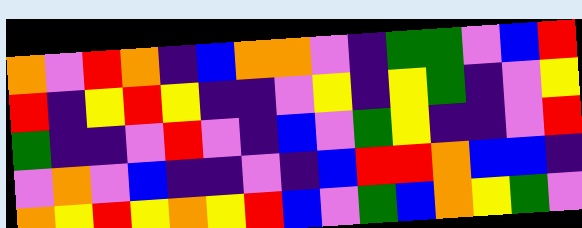[["orange", "violet", "red", "orange", "indigo", "blue", "orange", "orange", "violet", "indigo", "green", "green", "violet", "blue", "red"], ["red", "indigo", "yellow", "red", "yellow", "indigo", "indigo", "violet", "yellow", "indigo", "yellow", "green", "indigo", "violet", "yellow"], ["green", "indigo", "indigo", "violet", "red", "violet", "indigo", "blue", "violet", "green", "yellow", "indigo", "indigo", "violet", "red"], ["violet", "orange", "violet", "blue", "indigo", "indigo", "violet", "indigo", "blue", "red", "red", "orange", "blue", "blue", "indigo"], ["orange", "yellow", "red", "yellow", "orange", "yellow", "red", "blue", "violet", "green", "blue", "orange", "yellow", "green", "violet"]]